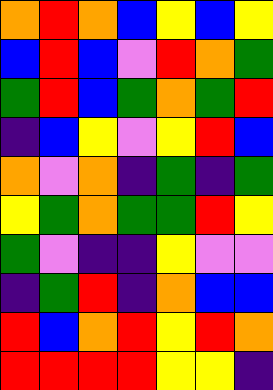[["orange", "red", "orange", "blue", "yellow", "blue", "yellow"], ["blue", "red", "blue", "violet", "red", "orange", "green"], ["green", "red", "blue", "green", "orange", "green", "red"], ["indigo", "blue", "yellow", "violet", "yellow", "red", "blue"], ["orange", "violet", "orange", "indigo", "green", "indigo", "green"], ["yellow", "green", "orange", "green", "green", "red", "yellow"], ["green", "violet", "indigo", "indigo", "yellow", "violet", "violet"], ["indigo", "green", "red", "indigo", "orange", "blue", "blue"], ["red", "blue", "orange", "red", "yellow", "red", "orange"], ["red", "red", "red", "red", "yellow", "yellow", "indigo"]]